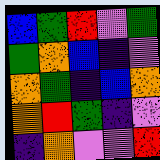[["blue", "green", "red", "violet", "green"], ["green", "orange", "blue", "indigo", "violet"], ["orange", "green", "indigo", "blue", "orange"], ["orange", "red", "green", "indigo", "violet"], ["indigo", "orange", "violet", "violet", "red"]]